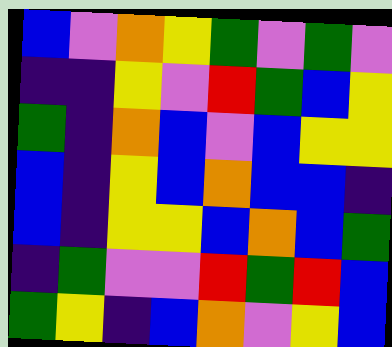[["blue", "violet", "orange", "yellow", "green", "violet", "green", "violet"], ["indigo", "indigo", "yellow", "violet", "red", "green", "blue", "yellow"], ["green", "indigo", "orange", "blue", "violet", "blue", "yellow", "yellow"], ["blue", "indigo", "yellow", "blue", "orange", "blue", "blue", "indigo"], ["blue", "indigo", "yellow", "yellow", "blue", "orange", "blue", "green"], ["indigo", "green", "violet", "violet", "red", "green", "red", "blue"], ["green", "yellow", "indigo", "blue", "orange", "violet", "yellow", "blue"]]